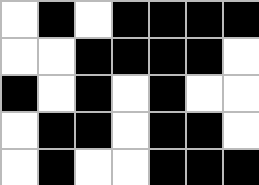[["white", "black", "white", "black", "black", "black", "black"], ["white", "white", "black", "black", "black", "black", "white"], ["black", "white", "black", "white", "black", "white", "white"], ["white", "black", "black", "white", "black", "black", "white"], ["white", "black", "white", "white", "black", "black", "black"]]